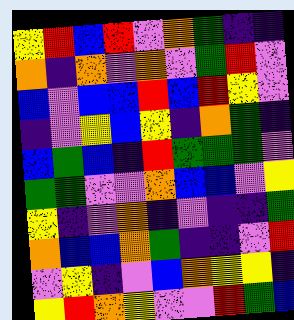[["yellow", "red", "blue", "red", "violet", "orange", "green", "indigo", "indigo"], ["orange", "indigo", "orange", "violet", "orange", "violet", "green", "red", "violet"], ["blue", "violet", "blue", "blue", "red", "blue", "red", "yellow", "violet"], ["indigo", "violet", "yellow", "blue", "yellow", "indigo", "orange", "green", "indigo"], ["blue", "green", "blue", "indigo", "red", "green", "green", "green", "violet"], ["green", "green", "violet", "violet", "orange", "blue", "blue", "violet", "yellow"], ["yellow", "indigo", "violet", "orange", "indigo", "violet", "indigo", "indigo", "green"], ["orange", "blue", "blue", "orange", "green", "indigo", "indigo", "violet", "red"], ["violet", "yellow", "indigo", "violet", "blue", "orange", "yellow", "yellow", "indigo"], ["yellow", "red", "orange", "yellow", "violet", "violet", "red", "green", "blue"]]